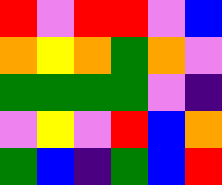[["red", "violet", "red", "red", "violet", "blue"], ["orange", "yellow", "orange", "green", "orange", "violet"], ["green", "green", "green", "green", "violet", "indigo"], ["violet", "yellow", "violet", "red", "blue", "orange"], ["green", "blue", "indigo", "green", "blue", "red"]]